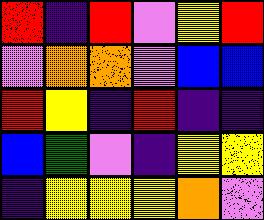[["red", "indigo", "red", "violet", "yellow", "red"], ["violet", "orange", "orange", "violet", "blue", "blue"], ["red", "yellow", "indigo", "red", "indigo", "indigo"], ["blue", "green", "violet", "indigo", "yellow", "yellow"], ["indigo", "yellow", "yellow", "yellow", "orange", "violet"]]